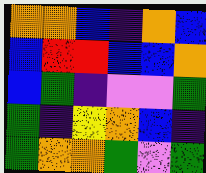[["orange", "orange", "blue", "indigo", "orange", "blue"], ["blue", "red", "red", "blue", "blue", "orange"], ["blue", "green", "indigo", "violet", "violet", "green"], ["green", "indigo", "yellow", "orange", "blue", "indigo"], ["green", "orange", "orange", "green", "violet", "green"]]